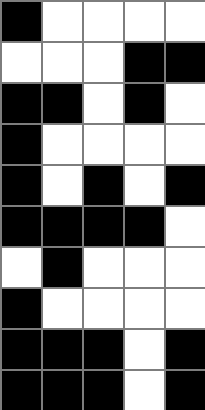[["black", "white", "white", "white", "white"], ["white", "white", "white", "black", "black"], ["black", "black", "white", "black", "white"], ["black", "white", "white", "white", "white"], ["black", "white", "black", "white", "black"], ["black", "black", "black", "black", "white"], ["white", "black", "white", "white", "white"], ["black", "white", "white", "white", "white"], ["black", "black", "black", "white", "black"], ["black", "black", "black", "white", "black"]]